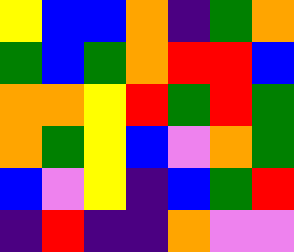[["yellow", "blue", "blue", "orange", "indigo", "green", "orange"], ["green", "blue", "green", "orange", "red", "red", "blue"], ["orange", "orange", "yellow", "red", "green", "red", "green"], ["orange", "green", "yellow", "blue", "violet", "orange", "green"], ["blue", "violet", "yellow", "indigo", "blue", "green", "red"], ["indigo", "red", "indigo", "indigo", "orange", "violet", "violet"]]